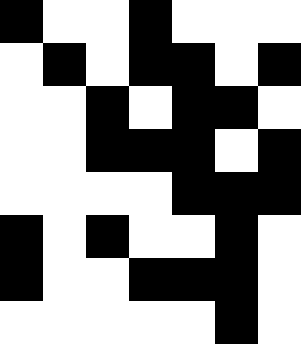[["black", "white", "white", "black", "white", "white", "white"], ["white", "black", "white", "black", "black", "white", "black"], ["white", "white", "black", "white", "black", "black", "white"], ["white", "white", "black", "black", "black", "white", "black"], ["white", "white", "white", "white", "black", "black", "black"], ["black", "white", "black", "white", "white", "black", "white"], ["black", "white", "white", "black", "black", "black", "white"], ["white", "white", "white", "white", "white", "black", "white"]]